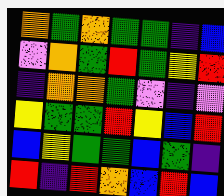[["orange", "green", "orange", "green", "green", "indigo", "blue"], ["violet", "orange", "green", "red", "green", "yellow", "red"], ["indigo", "orange", "orange", "green", "violet", "indigo", "violet"], ["yellow", "green", "green", "red", "yellow", "blue", "red"], ["blue", "yellow", "green", "green", "blue", "green", "indigo"], ["red", "indigo", "red", "orange", "blue", "red", "blue"]]